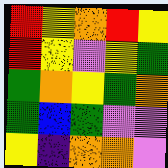[["red", "yellow", "orange", "red", "yellow"], ["red", "yellow", "violet", "yellow", "green"], ["green", "orange", "yellow", "green", "orange"], ["green", "blue", "green", "violet", "violet"], ["yellow", "indigo", "orange", "orange", "violet"]]